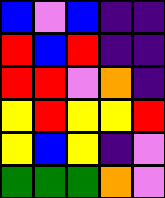[["blue", "violet", "blue", "indigo", "indigo"], ["red", "blue", "red", "indigo", "indigo"], ["red", "red", "violet", "orange", "indigo"], ["yellow", "red", "yellow", "yellow", "red"], ["yellow", "blue", "yellow", "indigo", "violet"], ["green", "green", "green", "orange", "violet"]]